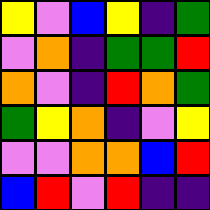[["yellow", "violet", "blue", "yellow", "indigo", "green"], ["violet", "orange", "indigo", "green", "green", "red"], ["orange", "violet", "indigo", "red", "orange", "green"], ["green", "yellow", "orange", "indigo", "violet", "yellow"], ["violet", "violet", "orange", "orange", "blue", "red"], ["blue", "red", "violet", "red", "indigo", "indigo"]]